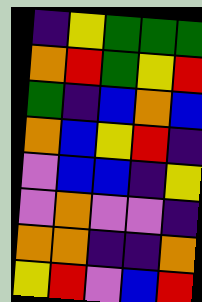[["indigo", "yellow", "green", "green", "green"], ["orange", "red", "green", "yellow", "red"], ["green", "indigo", "blue", "orange", "blue"], ["orange", "blue", "yellow", "red", "indigo"], ["violet", "blue", "blue", "indigo", "yellow"], ["violet", "orange", "violet", "violet", "indigo"], ["orange", "orange", "indigo", "indigo", "orange"], ["yellow", "red", "violet", "blue", "red"]]